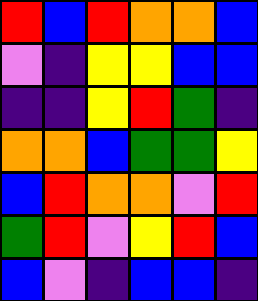[["red", "blue", "red", "orange", "orange", "blue"], ["violet", "indigo", "yellow", "yellow", "blue", "blue"], ["indigo", "indigo", "yellow", "red", "green", "indigo"], ["orange", "orange", "blue", "green", "green", "yellow"], ["blue", "red", "orange", "orange", "violet", "red"], ["green", "red", "violet", "yellow", "red", "blue"], ["blue", "violet", "indigo", "blue", "blue", "indigo"]]